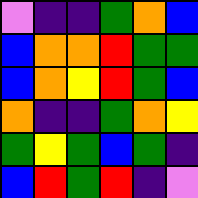[["violet", "indigo", "indigo", "green", "orange", "blue"], ["blue", "orange", "orange", "red", "green", "green"], ["blue", "orange", "yellow", "red", "green", "blue"], ["orange", "indigo", "indigo", "green", "orange", "yellow"], ["green", "yellow", "green", "blue", "green", "indigo"], ["blue", "red", "green", "red", "indigo", "violet"]]